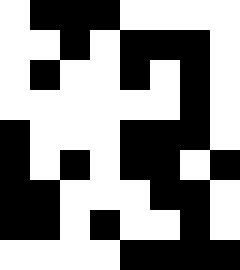[["white", "black", "black", "black", "white", "white", "white", "white"], ["white", "white", "black", "white", "black", "black", "black", "white"], ["white", "black", "white", "white", "black", "white", "black", "white"], ["white", "white", "white", "white", "white", "white", "black", "white"], ["black", "white", "white", "white", "black", "black", "black", "white"], ["black", "white", "black", "white", "black", "black", "white", "black"], ["black", "black", "white", "white", "white", "black", "black", "white"], ["black", "black", "white", "black", "white", "white", "black", "white"], ["white", "white", "white", "white", "black", "black", "black", "black"]]